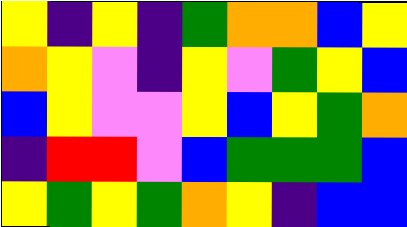[["yellow", "indigo", "yellow", "indigo", "green", "orange", "orange", "blue", "yellow"], ["orange", "yellow", "violet", "indigo", "yellow", "violet", "green", "yellow", "blue"], ["blue", "yellow", "violet", "violet", "yellow", "blue", "yellow", "green", "orange"], ["indigo", "red", "red", "violet", "blue", "green", "green", "green", "blue"], ["yellow", "green", "yellow", "green", "orange", "yellow", "indigo", "blue", "blue"]]